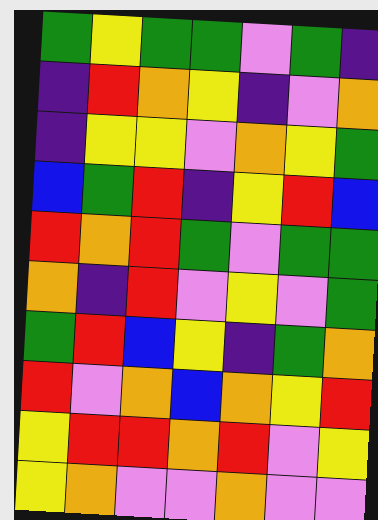[["green", "yellow", "green", "green", "violet", "green", "indigo"], ["indigo", "red", "orange", "yellow", "indigo", "violet", "orange"], ["indigo", "yellow", "yellow", "violet", "orange", "yellow", "green"], ["blue", "green", "red", "indigo", "yellow", "red", "blue"], ["red", "orange", "red", "green", "violet", "green", "green"], ["orange", "indigo", "red", "violet", "yellow", "violet", "green"], ["green", "red", "blue", "yellow", "indigo", "green", "orange"], ["red", "violet", "orange", "blue", "orange", "yellow", "red"], ["yellow", "red", "red", "orange", "red", "violet", "yellow"], ["yellow", "orange", "violet", "violet", "orange", "violet", "violet"]]